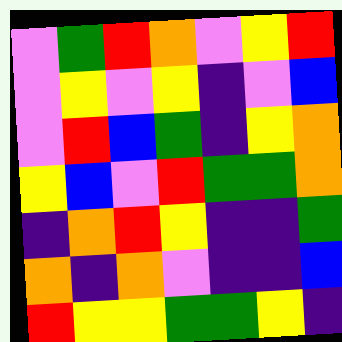[["violet", "green", "red", "orange", "violet", "yellow", "red"], ["violet", "yellow", "violet", "yellow", "indigo", "violet", "blue"], ["violet", "red", "blue", "green", "indigo", "yellow", "orange"], ["yellow", "blue", "violet", "red", "green", "green", "orange"], ["indigo", "orange", "red", "yellow", "indigo", "indigo", "green"], ["orange", "indigo", "orange", "violet", "indigo", "indigo", "blue"], ["red", "yellow", "yellow", "green", "green", "yellow", "indigo"]]